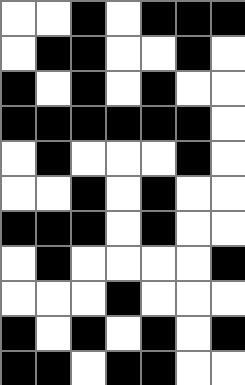[["white", "white", "black", "white", "black", "black", "black"], ["white", "black", "black", "white", "white", "black", "white"], ["black", "white", "black", "white", "black", "white", "white"], ["black", "black", "black", "black", "black", "black", "white"], ["white", "black", "white", "white", "white", "black", "white"], ["white", "white", "black", "white", "black", "white", "white"], ["black", "black", "black", "white", "black", "white", "white"], ["white", "black", "white", "white", "white", "white", "black"], ["white", "white", "white", "black", "white", "white", "white"], ["black", "white", "black", "white", "black", "white", "black"], ["black", "black", "white", "black", "black", "white", "white"]]